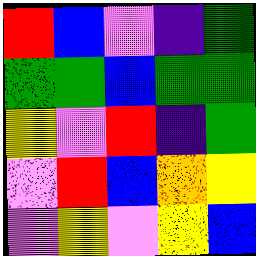[["red", "blue", "violet", "indigo", "green"], ["green", "green", "blue", "green", "green"], ["yellow", "violet", "red", "indigo", "green"], ["violet", "red", "blue", "orange", "yellow"], ["violet", "yellow", "violet", "yellow", "blue"]]